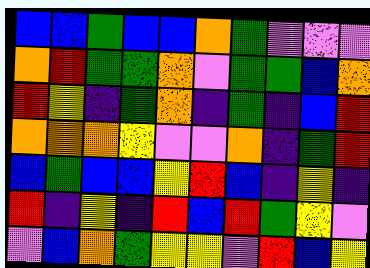[["blue", "blue", "green", "blue", "blue", "orange", "green", "violet", "violet", "violet"], ["orange", "red", "green", "green", "orange", "violet", "green", "green", "blue", "orange"], ["red", "yellow", "indigo", "green", "orange", "indigo", "green", "indigo", "blue", "red"], ["orange", "orange", "orange", "yellow", "violet", "violet", "orange", "indigo", "green", "red"], ["blue", "green", "blue", "blue", "yellow", "red", "blue", "indigo", "yellow", "indigo"], ["red", "indigo", "yellow", "indigo", "red", "blue", "red", "green", "yellow", "violet"], ["violet", "blue", "orange", "green", "yellow", "yellow", "violet", "red", "blue", "yellow"]]